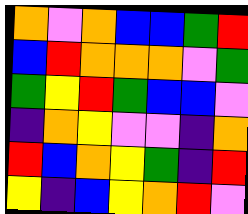[["orange", "violet", "orange", "blue", "blue", "green", "red"], ["blue", "red", "orange", "orange", "orange", "violet", "green"], ["green", "yellow", "red", "green", "blue", "blue", "violet"], ["indigo", "orange", "yellow", "violet", "violet", "indigo", "orange"], ["red", "blue", "orange", "yellow", "green", "indigo", "red"], ["yellow", "indigo", "blue", "yellow", "orange", "red", "violet"]]